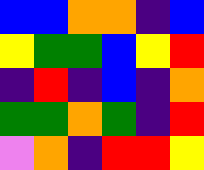[["blue", "blue", "orange", "orange", "indigo", "blue"], ["yellow", "green", "green", "blue", "yellow", "red"], ["indigo", "red", "indigo", "blue", "indigo", "orange"], ["green", "green", "orange", "green", "indigo", "red"], ["violet", "orange", "indigo", "red", "red", "yellow"]]